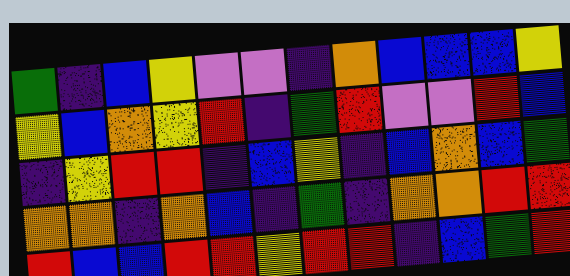[["green", "indigo", "blue", "yellow", "violet", "violet", "indigo", "orange", "blue", "blue", "blue", "yellow"], ["yellow", "blue", "orange", "yellow", "red", "indigo", "green", "red", "violet", "violet", "red", "blue"], ["indigo", "yellow", "red", "red", "indigo", "blue", "yellow", "indigo", "blue", "orange", "blue", "green"], ["orange", "orange", "indigo", "orange", "blue", "indigo", "green", "indigo", "orange", "orange", "red", "red"], ["red", "blue", "blue", "red", "red", "yellow", "red", "red", "indigo", "blue", "green", "red"]]